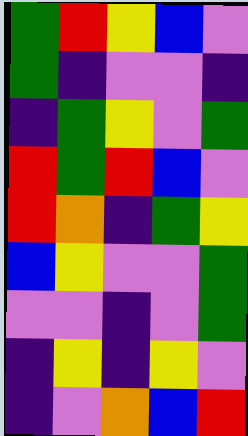[["green", "red", "yellow", "blue", "violet"], ["green", "indigo", "violet", "violet", "indigo"], ["indigo", "green", "yellow", "violet", "green"], ["red", "green", "red", "blue", "violet"], ["red", "orange", "indigo", "green", "yellow"], ["blue", "yellow", "violet", "violet", "green"], ["violet", "violet", "indigo", "violet", "green"], ["indigo", "yellow", "indigo", "yellow", "violet"], ["indigo", "violet", "orange", "blue", "red"]]